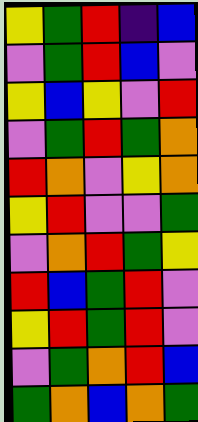[["yellow", "green", "red", "indigo", "blue"], ["violet", "green", "red", "blue", "violet"], ["yellow", "blue", "yellow", "violet", "red"], ["violet", "green", "red", "green", "orange"], ["red", "orange", "violet", "yellow", "orange"], ["yellow", "red", "violet", "violet", "green"], ["violet", "orange", "red", "green", "yellow"], ["red", "blue", "green", "red", "violet"], ["yellow", "red", "green", "red", "violet"], ["violet", "green", "orange", "red", "blue"], ["green", "orange", "blue", "orange", "green"]]